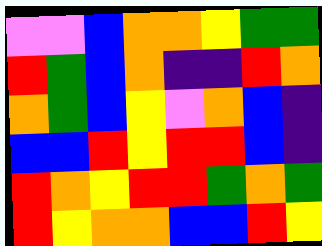[["violet", "violet", "blue", "orange", "orange", "yellow", "green", "green"], ["red", "green", "blue", "orange", "indigo", "indigo", "red", "orange"], ["orange", "green", "blue", "yellow", "violet", "orange", "blue", "indigo"], ["blue", "blue", "red", "yellow", "red", "red", "blue", "indigo"], ["red", "orange", "yellow", "red", "red", "green", "orange", "green"], ["red", "yellow", "orange", "orange", "blue", "blue", "red", "yellow"]]